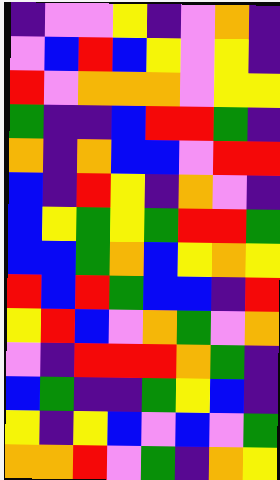[["indigo", "violet", "violet", "yellow", "indigo", "violet", "orange", "indigo"], ["violet", "blue", "red", "blue", "yellow", "violet", "yellow", "indigo"], ["red", "violet", "orange", "orange", "orange", "violet", "yellow", "yellow"], ["green", "indigo", "indigo", "blue", "red", "red", "green", "indigo"], ["orange", "indigo", "orange", "blue", "blue", "violet", "red", "red"], ["blue", "indigo", "red", "yellow", "indigo", "orange", "violet", "indigo"], ["blue", "yellow", "green", "yellow", "green", "red", "red", "green"], ["blue", "blue", "green", "orange", "blue", "yellow", "orange", "yellow"], ["red", "blue", "red", "green", "blue", "blue", "indigo", "red"], ["yellow", "red", "blue", "violet", "orange", "green", "violet", "orange"], ["violet", "indigo", "red", "red", "red", "orange", "green", "indigo"], ["blue", "green", "indigo", "indigo", "green", "yellow", "blue", "indigo"], ["yellow", "indigo", "yellow", "blue", "violet", "blue", "violet", "green"], ["orange", "orange", "red", "violet", "green", "indigo", "orange", "yellow"]]